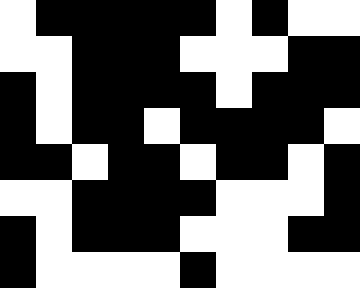[["white", "black", "black", "black", "black", "black", "white", "black", "white", "white"], ["white", "white", "black", "black", "black", "white", "white", "white", "black", "black"], ["black", "white", "black", "black", "black", "black", "white", "black", "black", "black"], ["black", "white", "black", "black", "white", "black", "black", "black", "black", "white"], ["black", "black", "white", "black", "black", "white", "black", "black", "white", "black"], ["white", "white", "black", "black", "black", "black", "white", "white", "white", "black"], ["black", "white", "black", "black", "black", "white", "white", "white", "black", "black"], ["black", "white", "white", "white", "white", "black", "white", "white", "white", "white"]]